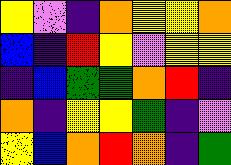[["yellow", "violet", "indigo", "orange", "yellow", "yellow", "orange"], ["blue", "indigo", "red", "yellow", "violet", "yellow", "yellow"], ["indigo", "blue", "green", "green", "orange", "red", "indigo"], ["orange", "indigo", "yellow", "yellow", "green", "indigo", "violet"], ["yellow", "blue", "orange", "red", "orange", "indigo", "green"]]